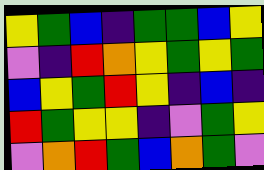[["yellow", "green", "blue", "indigo", "green", "green", "blue", "yellow"], ["violet", "indigo", "red", "orange", "yellow", "green", "yellow", "green"], ["blue", "yellow", "green", "red", "yellow", "indigo", "blue", "indigo"], ["red", "green", "yellow", "yellow", "indigo", "violet", "green", "yellow"], ["violet", "orange", "red", "green", "blue", "orange", "green", "violet"]]